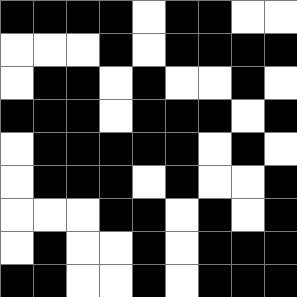[["black", "black", "black", "black", "white", "black", "black", "white", "white"], ["white", "white", "white", "black", "white", "black", "black", "black", "black"], ["white", "black", "black", "white", "black", "white", "white", "black", "white"], ["black", "black", "black", "white", "black", "black", "black", "white", "black"], ["white", "black", "black", "black", "black", "black", "white", "black", "white"], ["white", "black", "black", "black", "white", "black", "white", "white", "black"], ["white", "white", "white", "black", "black", "white", "black", "white", "black"], ["white", "black", "white", "white", "black", "white", "black", "black", "black"], ["black", "black", "white", "white", "black", "white", "black", "black", "black"]]